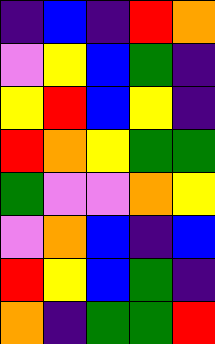[["indigo", "blue", "indigo", "red", "orange"], ["violet", "yellow", "blue", "green", "indigo"], ["yellow", "red", "blue", "yellow", "indigo"], ["red", "orange", "yellow", "green", "green"], ["green", "violet", "violet", "orange", "yellow"], ["violet", "orange", "blue", "indigo", "blue"], ["red", "yellow", "blue", "green", "indigo"], ["orange", "indigo", "green", "green", "red"]]